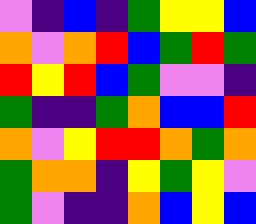[["violet", "indigo", "blue", "indigo", "green", "yellow", "yellow", "blue"], ["orange", "violet", "orange", "red", "blue", "green", "red", "green"], ["red", "yellow", "red", "blue", "green", "violet", "violet", "indigo"], ["green", "indigo", "indigo", "green", "orange", "blue", "blue", "red"], ["orange", "violet", "yellow", "red", "red", "orange", "green", "orange"], ["green", "orange", "orange", "indigo", "yellow", "green", "yellow", "violet"], ["green", "violet", "indigo", "indigo", "orange", "blue", "yellow", "blue"]]